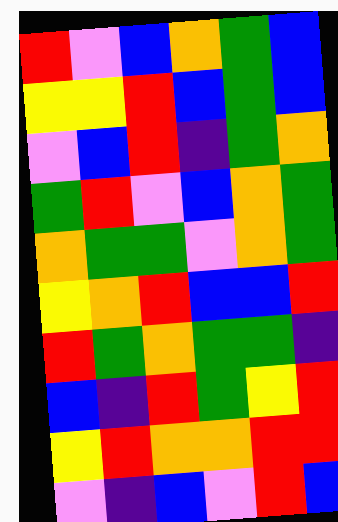[["red", "violet", "blue", "orange", "green", "blue"], ["yellow", "yellow", "red", "blue", "green", "blue"], ["violet", "blue", "red", "indigo", "green", "orange"], ["green", "red", "violet", "blue", "orange", "green"], ["orange", "green", "green", "violet", "orange", "green"], ["yellow", "orange", "red", "blue", "blue", "red"], ["red", "green", "orange", "green", "green", "indigo"], ["blue", "indigo", "red", "green", "yellow", "red"], ["yellow", "red", "orange", "orange", "red", "red"], ["violet", "indigo", "blue", "violet", "red", "blue"]]